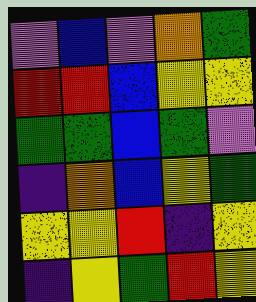[["violet", "blue", "violet", "orange", "green"], ["red", "red", "blue", "yellow", "yellow"], ["green", "green", "blue", "green", "violet"], ["indigo", "orange", "blue", "yellow", "green"], ["yellow", "yellow", "red", "indigo", "yellow"], ["indigo", "yellow", "green", "red", "yellow"]]